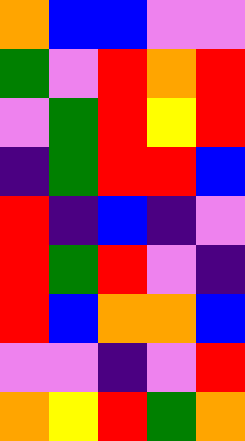[["orange", "blue", "blue", "violet", "violet"], ["green", "violet", "red", "orange", "red"], ["violet", "green", "red", "yellow", "red"], ["indigo", "green", "red", "red", "blue"], ["red", "indigo", "blue", "indigo", "violet"], ["red", "green", "red", "violet", "indigo"], ["red", "blue", "orange", "orange", "blue"], ["violet", "violet", "indigo", "violet", "red"], ["orange", "yellow", "red", "green", "orange"]]